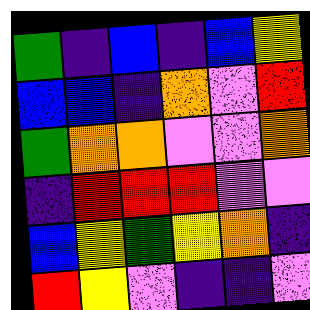[["green", "indigo", "blue", "indigo", "blue", "yellow"], ["blue", "blue", "indigo", "orange", "violet", "red"], ["green", "orange", "orange", "violet", "violet", "orange"], ["indigo", "red", "red", "red", "violet", "violet"], ["blue", "yellow", "green", "yellow", "orange", "indigo"], ["red", "yellow", "violet", "indigo", "indigo", "violet"]]